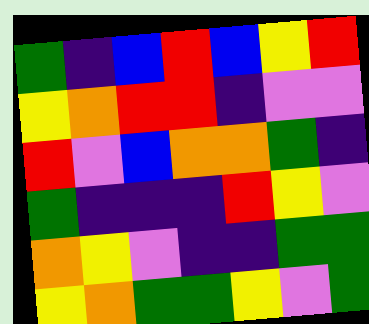[["green", "indigo", "blue", "red", "blue", "yellow", "red"], ["yellow", "orange", "red", "red", "indigo", "violet", "violet"], ["red", "violet", "blue", "orange", "orange", "green", "indigo"], ["green", "indigo", "indigo", "indigo", "red", "yellow", "violet"], ["orange", "yellow", "violet", "indigo", "indigo", "green", "green"], ["yellow", "orange", "green", "green", "yellow", "violet", "green"]]